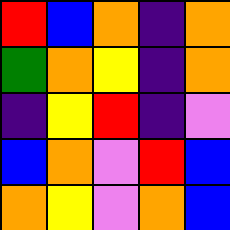[["red", "blue", "orange", "indigo", "orange"], ["green", "orange", "yellow", "indigo", "orange"], ["indigo", "yellow", "red", "indigo", "violet"], ["blue", "orange", "violet", "red", "blue"], ["orange", "yellow", "violet", "orange", "blue"]]